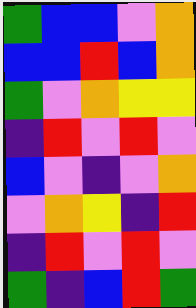[["green", "blue", "blue", "violet", "orange"], ["blue", "blue", "red", "blue", "orange"], ["green", "violet", "orange", "yellow", "yellow"], ["indigo", "red", "violet", "red", "violet"], ["blue", "violet", "indigo", "violet", "orange"], ["violet", "orange", "yellow", "indigo", "red"], ["indigo", "red", "violet", "red", "violet"], ["green", "indigo", "blue", "red", "green"]]